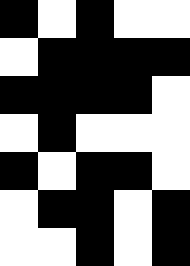[["black", "white", "black", "white", "white"], ["white", "black", "black", "black", "black"], ["black", "black", "black", "black", "white"], ["white", "black", "white", "white", "white"], ["black", "white", "black", "black", "white"], ["white", "black", "black", "white", "black"], ["white", "white", "black", "white", "black"]]